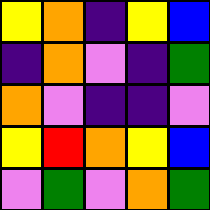[["yellow", "orange", "indigo", "yellow", "blue"], ["indigo", "orange", "violet", "indigo", "green"], ["orange", "violet", "indigo", "indigo", "violet"], ["yellow", "red", "orange", "yellow", "blue"], ["violet", "green", "violet", "orange", "green"]]